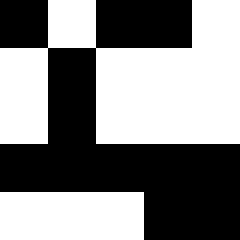[["black", "white", "black", "black", "white"], ["white", "black", "white", "white", "white"], ["white", "black", "white", "white", "white"], ["black", "black", "black", "black", "black"], ["white", "white", "white", "black", "black"]]